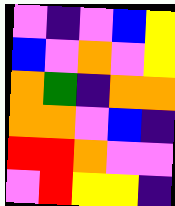[["violet", "indigo", "violet", "blue", "yellow"], ["blue", "violet", "orange", "violet", "yellow"], ["orange", "green", "indigo", "orange", "orange"], ["orange", "orange", "violet", "blue", "indigo"], ["red", "red", "orange", "violet", "violet"], ["violet", "red", "yellow", "yellow", "indigo"]]